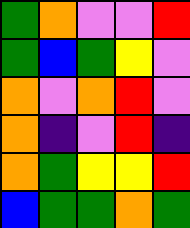[["green", "orange", "violet", "violet", "red"], ["green", "blue", "green", "yellow", "violet"], ["orange", "violet", "orange", "red", "violet"], ["orange", "indigo", "violet", "red", "indigo"], ["orange", "green", "yellow", "yellow", "red"], ["blue", "green", "green", "orange", "green"]]